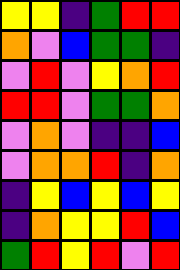[["yellow", "yellow", "indigo", "green", "red", "red"], ["orange", "violet", "blue", "green", "green", "indigo"], ["violet", "red", "violet", "yellow", "orange", "red"], ["red", "red", "violet", "green", "green", "orange"], ["violet", "orange", "violet", "indigo", "indigo", "blue"], ["violet", "orange", "orange", "red", "indigo", "orange"], ["indigo", "yellow", "blue", "yellow", "blue", "yellow"], ["indigo", "orange", "yellow", "yellow", "red", "blue"], ["green", "red", "yellow", "red", "violet", "red"]]